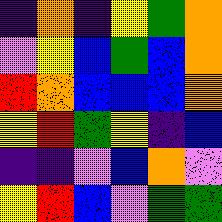[["indigo", "orange", "indigo", "yellow", "green", "orange"], ["violet", "yellow", "blue", "green", "blue", "orange"], ["red", "orange", "blue", "blue", "blue", "orange"], ["yellow", "red", "green", "yellow", "indigo", "blue"], ["indigo", "indigo", "violet", "blue", "orange", "violet"], ["yellow", "red", "blue", "violet", "green", "green"]]